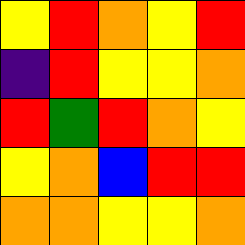[["yellow", "red", "orange", "yellow", "red"], ["indigo", "red", "yellow", "yellow", "orange"], ["red", "green", "red", "orange", "yellow"], ["yellow", "orange", "blue", "red", "red"], ["orange", "orange", "yellow", "yellow", "orange"]]